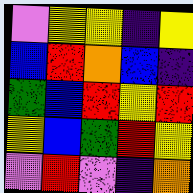[["violet", "yellow", "yellow", "indigo", "yellow"], ["blue", "red", "orange", "blue", "indigo"], ["green", "blue", "red", "yellow", "red"], ["yellow", "blue", "green", "red", "yellow"], ["violet", "red", "violet", "indigo", "orange"]]